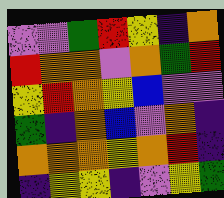[["violet", "violet", "green", "red", "yellow", "indigo", "orange"], ["red", "orange", "orange", "violet", "orange", "green", "red"], ["yellow", "red", "orange", "yellow", "blue", "violet", "violet"], ["green", "indigo", "orange", "blue", "violet", "orange", "indigo"], ["orange", "orange", "orange", "yellow", "orange", "red", "indigo"], ["indigo", "yellow", "yellow", "indigo", "violet", "yellow", "green"]]